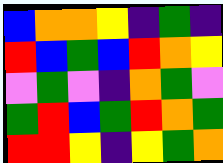[["blue", "orange", "orange", "yellow", "indigo", "green", "indigo"], ["red", "blue", "green", "blue", "red", "orange", "yellow"], ["violet", "green", "violet", "indigo", "orange", "green", "violet"], ["green", "red", "blue", "green", "red", "orange", "green"], ["red", "red", "yellow", "indigo", "yellow", "green", "orange"]]